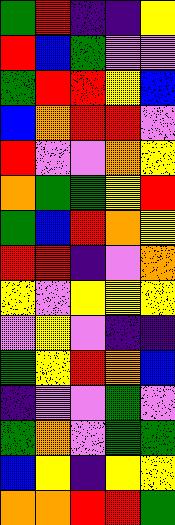[["green", "red", "indigo", "indigo", "yellow"], ["red", "blue", "green", "violet", "violet"], ["green", "red", "red", "yellow", "blue"], ["blue", "orange", "red", "red", "violet"], ["red", "violet", "violet", "orange", "yellow"], ["orange", "green", "green", "yellow", "red"], ["green", "blue", "red", "orange", "yellow"], ["red", "red", "indigo", "violet", "orange"], ["yellow", "violet", "yellow", "yellow", "yellow"], ["violet", "yellow", "violet", "indigo", "indigo"], ["green", "yellow", "red", "orange", "blue"], ["indigo", "violet", "violet", "green", "violet"], ["green", "orange", "violet", "green", "green"], ["blue", "yellow", "indigo", "yellow", "yellow"], ["orange", "orange", "red", "red", "green"]]